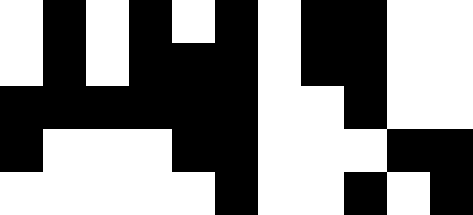[["white", "black", "white", "black", "white", "black", "white", "black", "black", "white", "white"], ["white", "black", "white", "black", "black", "black", "white", "black", "black", "white", "white"], ["black", "black", "black", "black", "black", "black", "white", "white", "black", "white", "white"], ["black", "white", "white", "white", "black", "black", "white", "white", "white", "black", "black"], ["white", "white", "white", "white", "white", "black", "white", "white", "black", "white", "black"]]